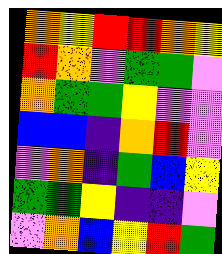[["orange", "yellow", "red", "red", "orange", "yellow"], ["red", "orange", "violet", "green", "green", "violet"], ["orange", "green", "green", "yellow", "violet", "violet"], ["blue", "blue", "indigo", "orange", "red", "violet"], ["violet", "orange", "indigo", "green", "blue", "yellow"], ["green", "green", "yellow", "indigo", "indigo", "violet"], ["violet", "orange", "blue", "yellow", "red", "green"]]